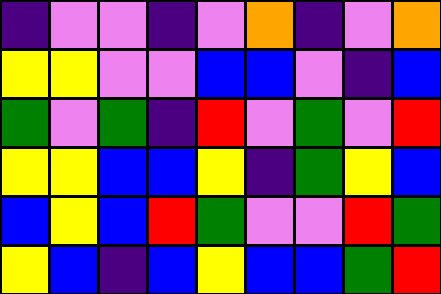[["indigo", "violet", "violet", "indigo", "violet", "orange", "indigo", "violet", "orange"], ["yellow", "yellow", "violet", "violet", "blue", "blue", "violet", "indigo", "blue"], ["green", "violet", "green", "indigo", "red", "violet", "green", "violet", "red"], ["yellow", "yellow", "blue", "blue", "yellow", "indigo", "green", "yellow", "blue"], ["blue", "yellow", "blue", "red", "green", "violet", "violet", "red", "green"], ["yellow", "blue", "indigo", "blue", "yellow", "blue", "blue", "green", "red"]]